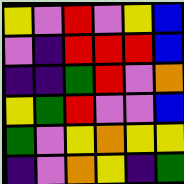[["yellow", "violet", "red", "violet", "yellow", "blue"], ["violet", "indigo", "red", "red", "red", "blue"], ["indigo", "indigo", "green", "red", "violet", "orange"], ["yellow", "green", "red", "violet", "violet", "blue"], ["green", "violet", "yellow", "orange", "yellow", "yellow"], ["indigo", "violet", "orange", "yellow", "indigo", "green"]]